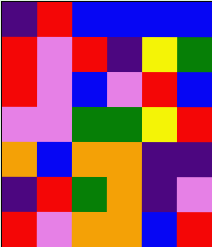[["indigo", "red", "blue", "blue", "blue", "blue"], ["red", "violet", "red", "indigo", "yellow", "green"], ["red", "violet", "blue", "violet", "red", "blue"], ["violet", "violet", "green", "green", "yellow", "red"], ["orange", "blue", "orange", "orange", "indigo", "indigo"], ["indigo", "red", "green", "orange", "indigo", "violet"], ["red", "violet", "orange", "orange", "blue", "red"]]